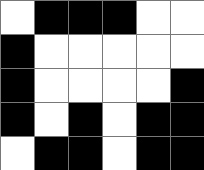[["white", "black", "black", "black", "white", "white"], ["black", "white", "white", "white", "white", "white"], ["black", "white", "white", "white", "white", "black"], ["black", "white", "black", "white", "black", "black"], ["white", "black", "black", "white", "black", "black"]]